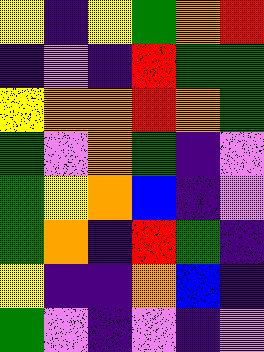[["yellow", "indigo", "yellow", "green", "orange", "red"], ["indigo", "violet", "indigo", "red", "green", "green"], ["yellow", "orange", "orange", "red", "orange", "green"], ["green", "violet", "orange", "green", "indigo", "violet"], ["green", "yellow", "orange", "blue", "indigo", "violet"], ["green", "orange", "indigo", "red", "green", "indigo"], ["yellow", "indigo", "indigo", "orange", "blue", "indigo"], ["green", "violet", "indigo", "violet", "indigo", "violet"]]